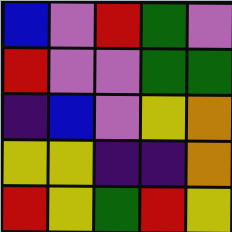[["blue", "violet", "red", "green", "violet"], ["red", "violet", "violet", "green", "green"], ["indigo", "blue", "violet", "yellow", "orange"], ["yellow", "yellow", "indigo", "indigo", "orange"], ["red", "yellow", "green", "red", "yellow"]]